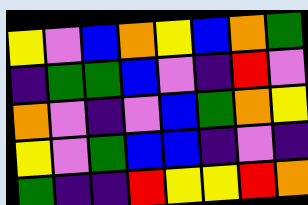[["yellow", "violet", "blue", "orange", "yellow", "blue", "orange", "green"], ["indigo", "green", "green", "blue", "violet", "indigo", "red", "violet"], ["orange", "violet", "indigo", "violet", "blue", "green", "orange", "yellow"], ["yellow", "violet", "green", "blue", "blue", "indigo", "violet", "indigo"], ["green", "indigo", "indigo", "red", "yellow", "yellow", "red", "orange"]]